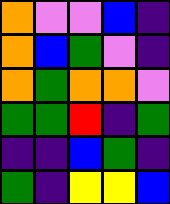[["orange", "violet", "violet", "blue", "indigo"], ["orange", "blue", "green", "violet", "indigo"], ["orange", "green", "orange", "orange", "violet"], ["green", "green", "red", "indigo", "green"], ["indigo", "indigo", "blue", "green", "indigo"], ["green", "indigo", "yellow", "yellow", "blue"]]